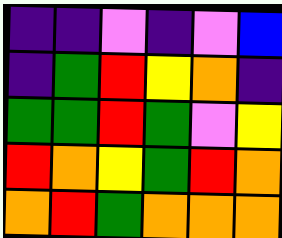[["indigo", "indigo", "violet", "indigo", "violet", "blue"], ["indigo", "green", "red", "yellow", "orange", "indigo"], ["green", "green", "red", "green", "violet", "yellow"], ["red", "orange", "yellow", "green", "red", "orange"], ["orange", "red", "green", "orange", "orange", "orange"]]